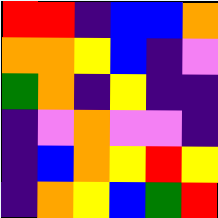[["red", "red", "indigo", "blue", "blue", "orange"], ["orange", "orange", "yellow", "blue", "indigo", "violet"], ["green", "orange", "indigo", "yellow", "indigo", "indigo"], ["indigo", "violet", "orange", "violet", "violet", "indigo"], ["indigo", "blue", "orange", "yellow", "red", "yellow"], ["indigo", "orange", "yellow", "blue", "green", "red"]]